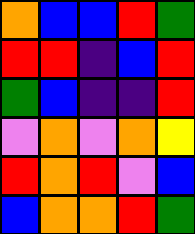[["orange", "blue", "blue", "red", "green"], ["red", "red", "indigo", "blue", "red"], ["green", "blue", "indigo", "indigo", "red"], ["violet", "orange", "violet", "orange", "yellow"], ["red", "orange", "red", "violet", "blue"], ["blue", "orange", "orange", "red", "green"]]